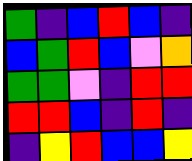[["green", "indigo", "blue", "red", "blue", "indigo"], ["blue", "green", "red", "blue", "violet", "orange"], ["green", "green", "violet", "indigo", "red", "red"], ["red", "red", "blue", "indigo", "red", "indigo"], ["indigo", "yellow", "red", "blue", "blue", "yellow"]]